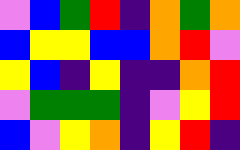[["violet", "blue", "green", "red", "indigo", "orange", "green", "orange"], ["blue", "yellow", "yellow", "blue", "blue", "orange", "red", "violet"], ["yellow", "blue", "indigo", "yellow", "indigo", "indigo", "orange", "red"], ["violet", "green", "green", "green", "indigo", "violet", "yellow", "red"], ["blue", "violet", "yellow", "orange", "indigo", "yellow", "red", "indigo"]]